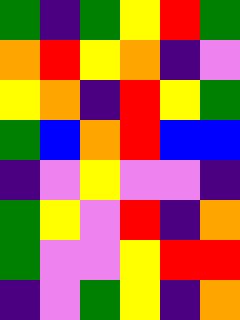[["green", "indigo", "green", "yellow", "red", "green"], ["orange", "red", "yellow", "orange", "indigo", "violet"], ["yellow", "orange", "indigo", "red", "yellow", "green"], ["green", "blue", "orange", "red", "blue", "blue"], ["indigo", "violet", "yellow", "violet", "violet", "indigo"], ["green", "yellow", "violet", "red", "indigo", "orange"], ["green", "violet", "violet", "yellow", "red", "red"], ["indigo", "violet", "green", "yellow", "indigo", "orange"]]